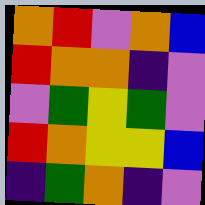[["orange", "red", "violet", "orange", "blue"], ["red", "orange", "orange", "indigo", "violet"], ["violet", "green", "yellow", "green", "violet"], ["red", "orange", "yellow", "yellow", "blue"], ["indigo", "green", "orange", "indigo", "violet"]]